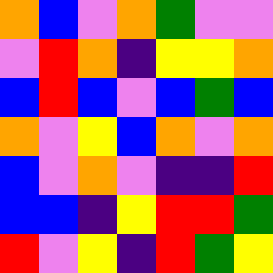[["orange", "blue", "violet", "orange", "green", "violet", "violet"], ["violet", "red", "orange", "indigo", "yellow", "yellow", "orange"], ["blue", "red", "blue", "violet", "blue", "green", "blue"], ["orange", "violet", "yellow", "blue", "orange", "violet", "orange"], ["blue", "violet", "orange", "violet", "indigo", "indigo", "red"], ["blue", "blue", "indigo", "yellow", "red", "red", "green"], ["red", "violet", "yellow", "indigo", "red", "green", "yellow"]]